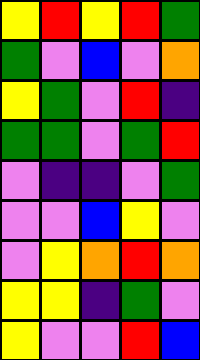[["yellow", "red", "yellow", "red", "green"], ["green", "violet", "blue", "violet", "orange"], ["yellow", "green", "violet", "red", "indigo"], ["green", "green", "violet", "green", "red"], ["violet", "indigo", "indigo", "violet", "green"], ["violet", "violet", "blue", "yellow", "violet"], ["violet", "yellow", "orange", "red", "orange"], ["yellow", "yellow", "indigo", "green", "violet"], ["yellow", "violet", "violet", "red", "blue"]]